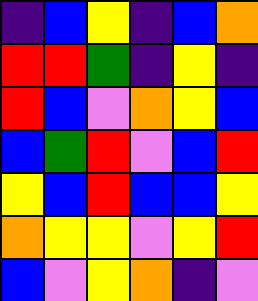[["indigo", "blue", "yellow", "indigo", "blue", "orange"], ["red", "red", "green", "indigo", "yellow", "indigo"], ["red", "blue", "violet", "orange", "yellow", "blue"], ["blue", "green", "red", "violet", "blue", "red"], ["yellow", "blue", "red", "blue", "blue", "yellow"], ["orange", "yellow", "yellow", "violet", "yellow", "red"], ["blue", "violet", "yellow", "orange", "indigo", "violet"]]